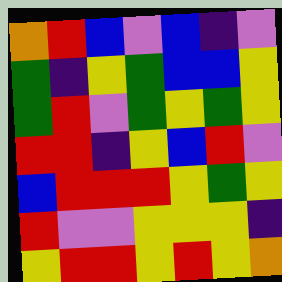[["orange", "red", "blue", "violet", "blue", "indigo", "violet"], ["green", "indigo", "yellow", "green", "blue", "blue", "yellow"], ["green", "red", "violet", "green", "yellow", "green", "yellow"], ["red", "red", "indigo", "yellow", "blue", "red", "violet"], ["blue", "red", "red", "red", "yellow", "green", "yellow"], ["red", "violet", "violet", "yellow", "yellow", "yellow", "indigo"], ["yellow", "red", "red", "yellow", "red", "yellow", "orange"]]